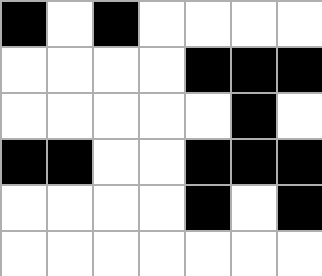[["black", "white", "black", "white", "white", "white", "white"], ["white", "white", "white", "white", "black", "black", "black"], ["white", "white", "white", "white", "white", "black", "white"], ["black", "black", "white", "white", "black", "black", "black"], ["white", "white", "white", "white", "black", "white", "black"], ["white", "white", "white", "white", "white", "white", "white"]]